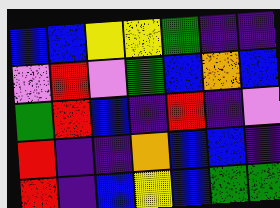[["blue", "blue", "yellow", "yellow", "green", "indigo", "indigo"], ["violet", "red", "violet", "green", "blue", "orange", "blue"], ["green", "red", "blue", "indigo", "red", "indigo", "violet"], ["red", "indigo", "indigo", "orange", "blue", "blue", "indigo"], ["red", "indigo", "blue", "yellow", "blue", "green", "green"]]